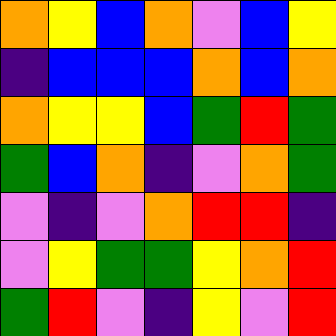[["orange", "yellow", "blue", "orange", "violet", "blue", "yellow"], ["indigo", "blue", "blue", "blue", "orange", "blue", "orange"], ["orange", "yellow", "yellow", "blue", "green", "red", "green"], ["green", "blue", "orange", "indigo", "violet", "orange", "green"], ["violet", "indigo", "violet", "orange", "red", "red", "indigo"], ["violet", "yellow", "green", "green", "yellow", "orange", "red"], ["green", "red", "violet", "indigo", "yellow", "violet", "red"]]